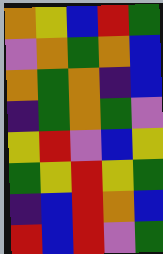[["orange", "yellow", "blue", "red", "green"], ["violet", "orange", "green", "orange", "blue"], ["orange", "green", "orange", "indigo", "blue"], ["indigo", "green", "orange", "green", "violet"], ["yellow", "red", "violet", "blue", "yellow"], ["green", "yellow", "red", "yellow", "green"], ["indigo", "blue", "red", "orange", "blue"], ["red", "blue", "red", "violet", "green"]]